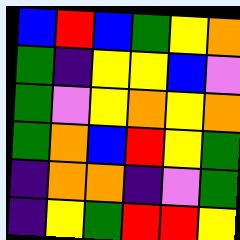[["blue", "red", "blue", "green", "yellow", "orange"], ["green", "indigo", "yellow", "yellow", "blue", "violet"], ["green", "violet", "yellow", "orange", "yellow", "orange"], ["green", "orange", "blue", "red", "yellow", "green"], ["indigo", "orange", "orange", "indigo", "violet", "green"], ["indigo", "yellow", "green", "red", "red", "yellow"]]